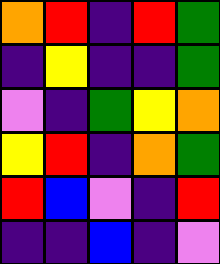[["orange", "red", "indigo", "red", "green"], ["indigo", "yellow", "indigo", "indigo", "green"], ["violet", "indigo", "green", "yellow", "orange"], ["yellow", "red", "indigo", "orange", "green"], ["red", "blue", "violet", "indigo", "red"], ["indigo", "indigo", "blue", "indigo", "violet"]]